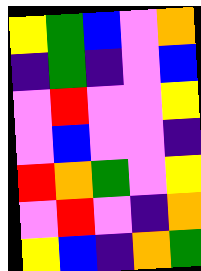[["yellow", "green", "blue", "violet", "orange"], ["indigo", "green", "indigo", "violet", "blue"], ["violet", "red", "violet", "violet", "yellow"], ["violet", "blue", "violet", "violet", "indigo"], ["red", "orange", "green", "violet", "yellow"], ["violet", "red", "violet", "indigo", "orange"], ["yellow", "blue", "indigo", "orange", "green"]]